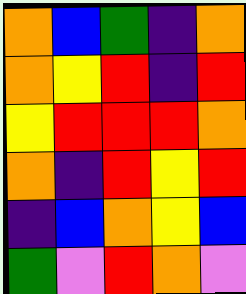[["orange", "blue", "green", "indigo", "orange"], ["orange", "yellow", "red", "indigo", "red"], ["yellow", "red", "red", "red", "orange"], ["orange", "indigo", "red", "yellow", "red"], ["indigo", "blue", "orange", "yellow", "blue"], ["green", "violet", "red", "orange", "violet"]]